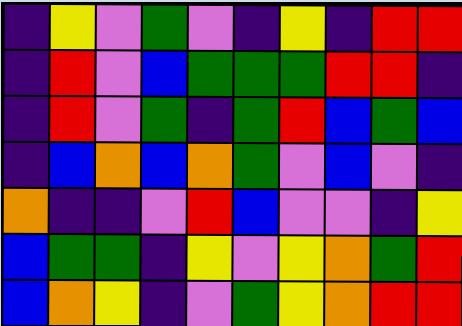[["indigo", "yellow", "violet", "green", "violet", "indigo", "yellow", "indigo", "red", "red"], ["indigo", "red", "violet", "blue", "green", "green", "green", "red", "red", "indigo"], ["indigo", "red", "violet", "green", "indigo", "green", "red", "blue", "green", "blue"], ["indigo", "blue", "orange", "blue", "orange", "green", "violet", "blue", "violet", "indigo"], ["orange", "indigo", "indigo", "violet", "red", "blue", "violet", "violet", "indigo", "yellow"], ["blue", "green", "green", "indigo", "yellow", "violet", "yellow", "orange", "green", "red"], ["blue", "orange", "yellow", "indigo", "violet", "green", "yellow", "orange", "red", "red"]]